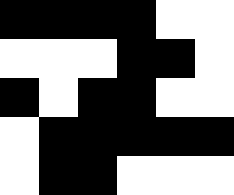[["black", "black", "black", "black", "white", "white"], ["white", "white", "white", "black", "black", "white"], ["black", "white", "black", "black", "white", "white"], ["white", "black", "black", "black", "black", "black"], ["white", "black", "black", "white", "white", "white"]]